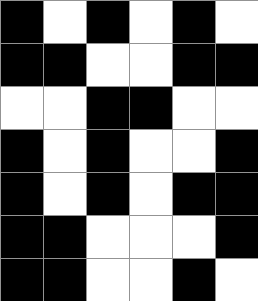[["black", "white", "black", "white", "black", "white"], ["black", "black", "white", "white", "black", "black"], ["white", "white", "black", "black", "white", "white"], ["black", "white", "black", "white", "white", "black"], ["black", "white", "black", "white", "black", "black"], ["black", "black", "white", "white", "white", "black"], ["black", "black", "white", "white", "black", "white"]]